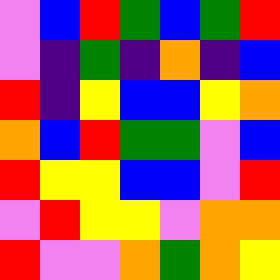[["violet", "blue", "red", "green", "blue", "green", "red"], ["violet", "indigo", "green", "indigo", "orange", "indigo", "blue"], ["red", "indigo", "yellow", "blue", "blue", "yellow", "orange"], ["orange", "blue", "red", "green", "green", "violet", "blue"], ["red", "yellow", "yellow", "blue", "blue", "violet", "red"], ["violet", "red", "yellow", "yellow", "violet", "orange", "orange"], ["red", "violet", "violet", "orange", "green", "orange", "yellow"]]